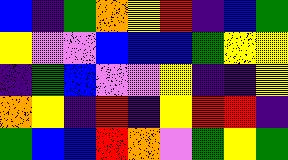[["blue", "indigo", "green", "orange", "yellow", "red", "indigo", "blue", "green"], ["yellow", "violet", "violet", "blue", "blue", "blue", "green", "yellow", "yellow"], ["indigo", "green", "blue", "violet", "violet", "yellow", "indigo", "indigo", "yellow"], ["orange", "yellow", "indigo", "red", "indigo", "yellow", "red", "red", "indigo"], ["green", "blue", "blue", "red", "orange", "violet", "green", "yellow", "green"]]